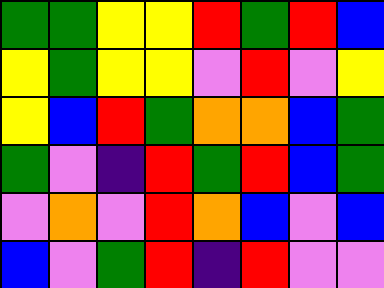[["green", "green", "yellow", "yellow", "red", "green", "red", "blue"], ["yellow", "green", "yellow", "yellow", "violet", "red", "violet", "yellow"], ["yellow", "blue", "red", "green", "orange", "orange", "blue", "green"], ["green", "violet", "indigo", "red", "green", "red", "blue", "green"], ["violet", "orange", "violet", "red", "orange", "blue", "violet", "blue"], ["blue", "violet", "green", "red", "indigo", "red", "violet", "violet"]]